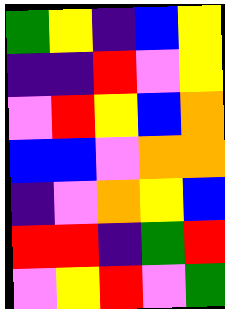[["green", "yellow", "indigo", "blue", "yellow"], ["indigo", "indigo", "red", "violet", "yellow"], ["violet", "red", "yellow", "blue", "orange"], ["blue", "blue", "violet", "orange", "orange"], ["indigo", "violet", "orange", "yellow", "blue"], ["red", "red", "indigo", "green", "red"], ["violet", "yellow", "red", "violet", "green"]]